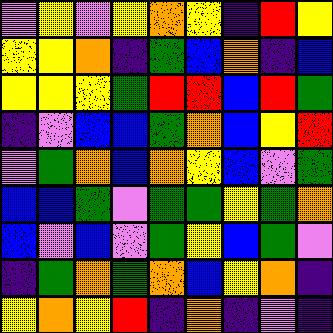[["violet", "yellow", "violet", "yellow", "orange", "yellow", "indigo", "red", "yellow"], ["yellow", "yellow", "orange", "indigo", "green", "blue", "orange", "indigo", "blue"], ["yellow", "yellow", "yellow", "green", "red", "red", "blue", "red", "green"], ["indigo", "violet", "blue", "blue", "green", "orange", "blue", "yellow", "red"], ["violet", "green", "orange", "blue", "orange", "yellow", "blue", "violet", "green"], ["blue", "blue", "green", "violet", "green", "green", "yellow", "green", "orange"], ["blue", "violet", "blue", "violet", "green", "yellow", "blue", "green", "violet"], ["indigo", "green", "orange", "green", "orange", "blue", "yellow", "orange", "indigo"], ["yellow", "orange", "yellow", "red", "indigo", "orange", "indigo", "violet", "indigo"]]